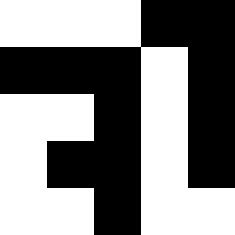[["white", "white", "white", "black", "black"], ["black", "black", "black", "white", "black"], ["white", "white", "black", "white", "black"], ["white", "black", "black", "white", "black"], ["white", "white", "black", "white", "white"]]